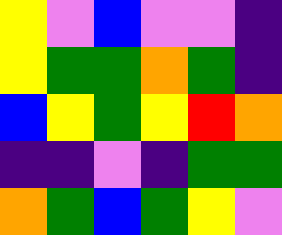[["yellow", "violet", "blue", "violet", "violet", "indigo"], ["yellow", "green", "green", "orange", "green", "indigo"], ["blue", "yellow", "green", "yellow", "red", "orange"], ["indigo", "indigo", "violet", "indigo", "green", "green"], ["orange", "green", "blue", "green", "yellow", "violet"]]